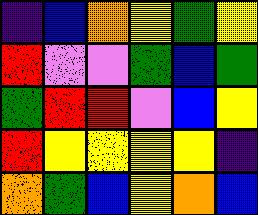[["indigo", "blue", "orange", "yellow", "green", "yellow"], ["red", "violet", "violet", "green", "blue", "green"], ["green", "red", "red", "violet", "blue", "yellow"], ["red", "yellow", "yellow", "yellow", "yellow", "indigo"], ["orange", "green", "blue", "yellow", "orange", "blue"]]